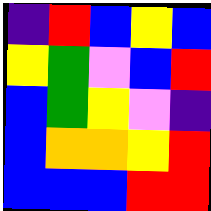[["indigo", "red", "blue", "yellow", "blue"], ["yellow", "green", "violet", "blue", "red"], ["blue", "green", "yellow", "violet", "indigo"], ["blue", "orange", "orange", "yellow", "red"], ["blue", "blue", "blue", "red", "red"]]